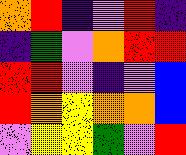[["orange", "red", "indigo", "violet", "red", "indigo"], ["indigo", "green", "violet", "orange", "red", "red"], ["red", "red", "violet", "indigo", "violet", "blue"], ["red", "orange", "yellow", "orange", "orange", "blue"], ["violet", "yellow", "yellow", "green", "violet", "red"]]